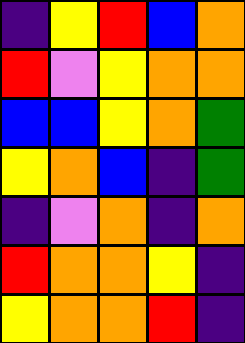[["indigo", "yellow", "red", "blue", "orange"], ["red", "violet", "yellow", "orange", "orange"], ["blue", "blue", "yellow", "orange", "green"], ["yellow", "orange", "blue", "indigo", "green"], ["indigo", "violet", "orange", "indigo", "orange"], ["red", "orange", "orange", "yellow", "indigo"], ["yellow", "orange", "orange", "red", "indigo"]]